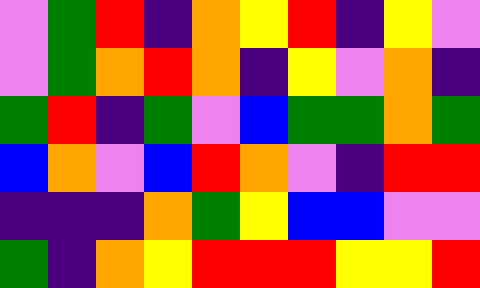[["violet", "green", "red", "indigo", "orange", "yellow", "red", "indigo", "yellow", "violet"], ["violet", "green", "orange", "red", "orange", "indigo", "yellow", "violet", "orange", "indigo"], ["green", "red", "indigo", "green", "violet", "blue", "green", "green", "orange", "green"], ["blue", "orange", "violet", "blue", "red", "orange", "violet", "indigo", "red", "red"], ["indigo", "indigo", "indigo", "orange", "green", "yellow", "blue", "blue", "violet", "violet"], ["green", "indigo", "orange", "yellow", "red", "red", "red", "yellow", "yellow", "red"]]